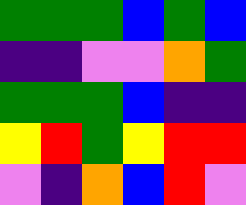[["green", "green", "green", "blue", "green", "blue"], ["indigo", "indigo", "violet", "violet", "orange", "green"], ["green", "green", "green", "blue", "indigo", "indigo"], ["yellow", "red", "green", "yellow", "red", "red"], ["violet", "indigo", "orange", "blue", "red", "violet"]]